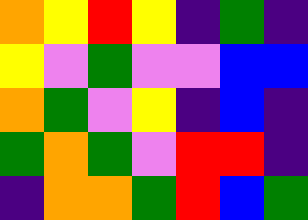[["orange", "yellow", "red", "yellow", "indigo", "green", "indigo"], ["yellow", "violet", "green", "violet", "violet", "blue", "blue"], ["orange", "green", "violet", "yellow", "indigo", "blue", "indigo"], ["green", "orange", "green", "violet", "red", "red", "indigo"], ["indigo", "orange", "orange", "green", "red", "blue", "green"]]